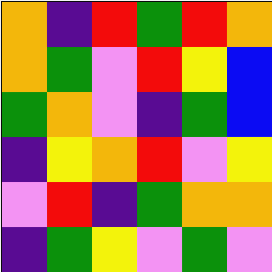[["orange", "indigo", "red", "green", "red", "orange"], ["orange", "green", "violet", "red", "yellow", "blue"], ["green", "orange", "violet", "indigo", "green", "blue"], ["indigo", "yellow", "orange", "red", "violet", "yellow"], ["violet", "red", "indigo", "green", "orange", "orange"], ["indigo", "green", "yellow", "violet", "green", "violet"]]